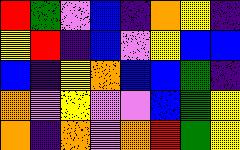[["red", "green", "violet", "blue", "indigo", "orange", "yellow", "indigo"], ["yellow", "red", "indigo", "blue", "violet", "yellow", "blue", "blue"], ["blue", "indigo", "yellow", "orange", "blue", "blue", "green", "indigo"], ["orange", "violet", "yellow", "violet", "violet", "blue", "green", "yellow"], ["orange", "indigo", "orange", "violet", "orange", "red", "green", "yellow"]]